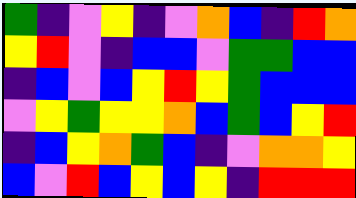[["green", "indigo", "violet", "yellow", "indigo", "violet", "orange", "blue", "indigo", "red", "orange"], ["yellow", "red", "violet", "indigo", "blue", "blue", "violet", "green", "green", "blue", "blue"], ["indigo", "blue", "violet", "blue", "yellow", "red", "yellow", "green", "blue", "blue", "blue"], ["violet", "yellow", "green", "yellow", "yellow", "orange", "blue", "green", "blue", "yellow", "red"], ["indigo", "blue", "yellow", "orange", "green", "blue", "indigo", "violet", "orange", "orange", "yellow"], ["blue", "violet", "red", "blue", "yellow", "blue", "yellow", "indigo", "red", "red", "red"]]